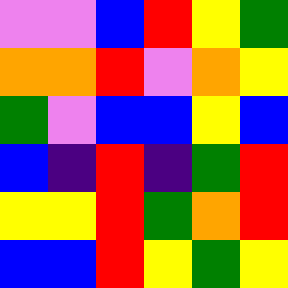[["violet", "violet", "blue", "red", "yellow", "green"], ["orange", "orange", "red", "violet", "orange", "yellow"], ["green", "violet", "blue", "blue", "yellow", "blue"], ["blue", "indigo", "red", "indigo", "green", "red"], ["yellow", "yellow", "red", "green", "orange", "red"], ["blue", "blue", "red", "yellow", "green", "yellow"]]